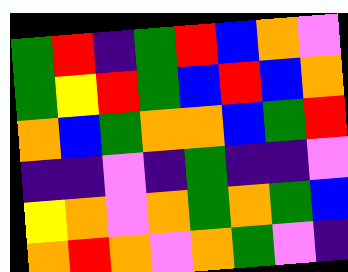[["green", "red", "indigo", "green", "red", "blue", "orange", "violet"], ["green", "yellow", "red", "green", "blue", "red", "blue", "orange"], ["orange", "blue", "green", "orange", "orange", "blue", "green", "red"], ["indigo", "indigo", "violet", "indigo", "green", "indigo", "indigo", "violet"], ["yellow", "orange", "violet", "orange", "green", "orange", "green", "blue"], ["orange", "red", "orange", "violet", "orange", "green", "violet", "indigo"]]